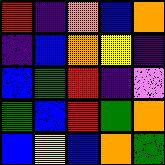[["red", "indigo", "orange", "blue", "orange"], ["indigo", "blue", "orange", "yellow", "indigo"], ["blue", "green", "red", "indigo", "violet"], ["green", "blue", "red", "green", "orange"], ["blue", "yellow", "blue", "orange", "green"]]